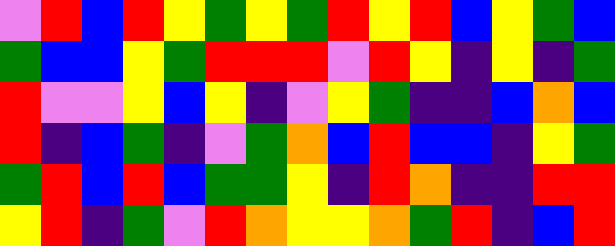[["violet", "red", "blue", "red", "yellow", "green", "yellow", "green", "red", "yellow", "red", "blue", "yellow", "green", "blue"], ["green", "blue", "blue", "yellow", "green", "red", "red", "red", "violet", "red", "yellow", "indigo", "yellow", "indigo", "green"], ["red", "violet", "violet", "yellow", "blue", "yellow", "indigo", "violet", "yellow", "green", "indigo", "indigo", "blue", "orange", "blue"], ["red", "indigo", "blue", "green", "indigo", "violet", "green", "orange", "blue", "red", "blue", "blue", "indigo", "yellow", "green"], ["green", "red", "blue", "red", "blue", "green", "green", "yellow", "indigo", "red", "orange", "indigo", "indigo", "red", "red"], ["yellow", "red", "indigo", "green", "violet", "red", "orange", "yellow", "yellow", "orange", "green", "red", "indigo", "blue", "red"]]